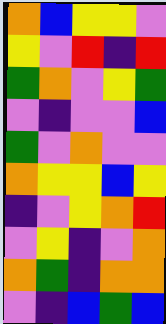[["orange", "blue", "yellow", "yellow", "violet"], ["yellow", "violet", "red", "indigo", "red"], ["green", "orange", "violet", "yellow", "green"], ["violet", "indigo", "violet", "violet", "blue"], ["green", "violet", "orange", "violet", "violet"], ["orange", "yellow", "yellow", "blue", "yellow"], ["indigo", "violet", "yellow", "orange", "red"], ["violet", "yellow", "indigo", "violet", "orange"], ["orange", "green", "indigo", "orange", "orange"], ["violet", "indigo", "blue", "green", "blue"]]